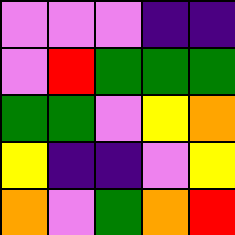[["violet", "violet", "violet", "indigo", "indigo"], ["violet", "red", "green", "green", "green"], ["green", "green", "violet", "yellow", "orange"], ["yellow", "indigo", "indigo", "violet", "yellow"], ["orange", "violet", "green", "orange", "red"]]